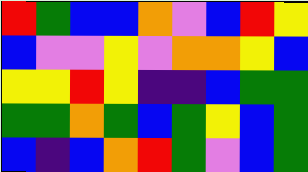[["red", "green", "blue", "blue", "orange", "violet", "blue", "red", "yellow"], ["blue", "violet", "violet", "yellow", "violet", "orange", "orange", "yellow", "blue"], ["yellow", "yellow", "red", "yellow", "indigo", "indigo", "blue", "green", "green"], ["green", "green", "orange", "green", "blue", "green", "yellow", "blue", "green"], ["blue", "indigo", "blue", "orange", "red", "green", "violet", "blue", "green"]]